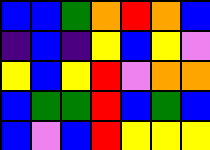[["blue", "blue", "green", "orange", "red", "orange", "blue"], ["indigo", "blue", "indigo", "yellow", "blue", "yellow", "violet"], ["yellow", "blue", "yellow", "red", "violet", "orange", "orange"], ["blue", "green", "green", "red", "blue", "green", "blue"], ["blue", "violet", "blue", "red", "yellow", "yellow", "yellow"]]